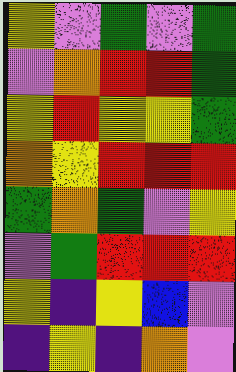[["yellow", "violet", "green", "violet", "green"], ["violet", "orange", "red", "red", "green"], ["yellow", "red", "yellow", "yellow", "green"], ["orange", "yellow", "red", "red", "red"], ["green", "orange", "green", "violet", "yellow"], ["violet", "green", "red", "red", "red"], ["yellow", "indigo", "yellow", "blue", "violet"], ["indigo", "yellow", "indigo", "orange", "violet"]]